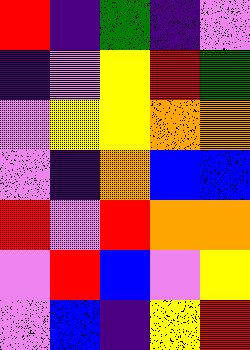[["red", "indigo", "green", "indigo", "violet"], ["indigo", "violet", "yellow", "red", "green"], ["violet", "yellow", "yellow", "orange", "orange"], ["violet", "indigo", "orange", "blue", "blue"], ["red", "violet", "red", "orange", "orange"], ["violet", "red", "blue", "violet", "yellow"], ["violet", "blue", "indigo", "yellow", "red"]]